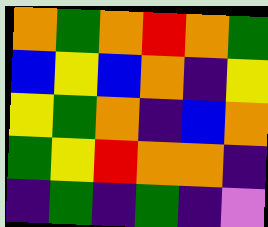[["orange", "green", "orange", "red", "orange", "green"], ["blue", "yellow", "blue", "orange", "indigo", "yellow"], ["yellow", "green", "orange", "indigo", "blue", "orange"], ["green", "yellow", "red", "orange", "orange", "indigo"], ["indigo", "green", "indigo", "green", "indigo", "violet"]]